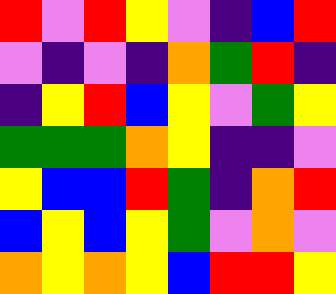[["red", "violet", "red", "yellow", "violet", "indigo", "blue", "red"], ["violet", "indigo", "violet", "indigo", "orange", "green", "red", "indigo"], ["indigo", "yellow", "red", "blue", "yellow", "violet", "green", "yellow"], ["green", "green", "green", "orange", "yellow", "indigo", "indigo", "violet"], ["yellow", "blue", "blue", "red", "green", "indigo", "orange", "red"], ["blue", "yellow", "blue", "yellow", "green", "violet", "orange", "violet"], ["orange", "yellow", "orange", "yellow", "blue", "red", "red", "yellow"]]